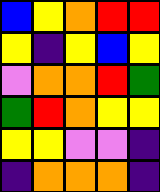[["blue", "yellow", "orange", "red", "red"], ["yellow", "indigo", "yellow", "blue", "yellow"], ["violet", "orange", "orange", "red", "green"], ["green", "red", "orange", "yellow", "yellow"], ["yellow", "yellow", "violet", "violet", "indigo"], ["indigo", "orange", "orange", "orange", "indigo"]]